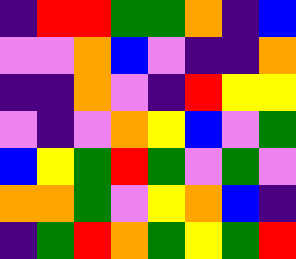[["indigo", "red", "red", "green", "green", "orange", "indigo", "blue"], ["violet", "violet", "orange", "blue", "violet", "indigo", "indigo", "orange"], ["indigo", "indigo", "orange", "violet", "indigo", "red", "yellow", "yellow"], ["violet", "indigo", "violet", "orange", "yellow", "blue", "violet", "green"], ["blue", "yellow", "green", "red", "green", "violet", "green", "violet"], ["orange", "orange", "green", "violet", "yellow", "orange", "blue", "indigo"], ["indigo", "green", "red", "orange", "green", "yellow", "green", "red"]]